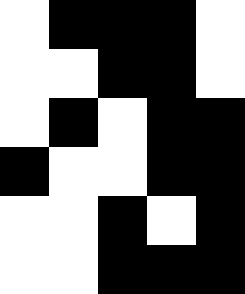[["white", "black", "black", "black", "white"], ["white", "white", "black", "black", "white"], ["white", "black", "white", "black", "black"], ["black", "white", "white", "black", "black"], ["white", "white", "black", "white", "black"], ["white", "white", "black", "black", "black"]]